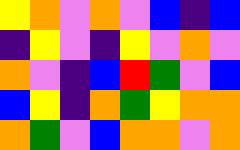[["yellow", "orange", "violet", "orange", "violet", "blue", "indigo", "blue"], ["indigo", "yellow", "violet", "indigo", "yellow", "violet", "orange", "violet"], ["orange", "violet", "indigo", "blue", "red", "green", "violet", "blue"], ["blue", "yellow", "indigo", "orange", "green", "yellow", "orange", "orange"], ["orange", "green", "violet", "blue", "orange", "orange", "violet", "orange"]]